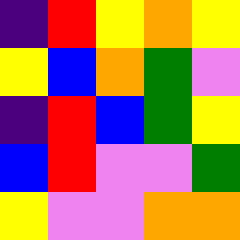[["indigo", "red", "yellow", "orange", "yellow"], ["yellow", "blue", "orange", "green", "violet"], ["indigo", "red", "blue", "green", "yellow"], ["blue", "red", "violet", "violet", "green"], ["yellow", "violet", "violet", "orange", "orange"]]